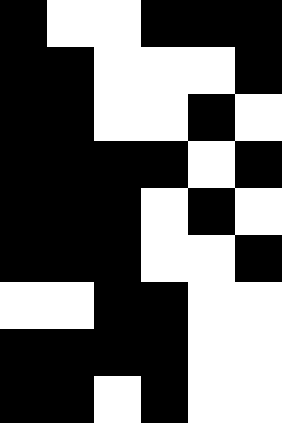[["black", "white", "white", "black", "black", "black"], ["black", "black", "white", "white", "white", "black"], ["black", "black", "white", "white", "black", "white"], ["black", "black", "black", "black", "white", "black"], ["black", "black", "black", "white", "black", "white"], ["black", "black", "black", "white", "white", "black"], ["white", "white", "black", "black", "white", "white"], ["black", "black", "black", "black", "white", "white"], ["black", "black", "white", "black", "white", "white"]]